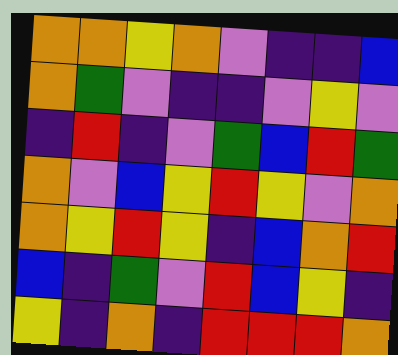[["orange", "orange", "yellow", "orange", "violet", "indigo", "indigo", "blue"], ["orange", "green", "violet", "indigo", "indigo", "violet", "yellow", "violet"], ["indigo", "red", "indigo", "violet", "green", "blue", "red", "green"], ["orange", "violet", "blue", "yellow", "red", "yellow", "violet", "orange"], ["orange", "yellow", "red", "yellow", "indigo", "blue", "orange", "red"], ["blue", "indigo", "green", "violet", "red", "blue", "yellow", "indigo"], ["yellow", "indigo", "orange", "indigo", "red", "red", "red", "orange"]]